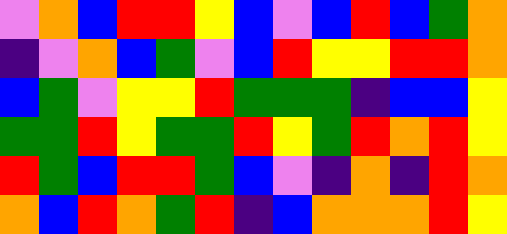[["violet", "orange", "blue", "red", "red", "yellow", "blue", "violet", "blue", "red", "blue", "green", "orange"], ["indigo", "violet", "orange", "blue", "green", "violet", "blue", "red", "yellow", "yellow", "red", "red", "orange"], ["blue", "green", "violet", "yellow", "yellow", "red", "green", "green", "green", "indigo", "blue", "blue", "yellow"], ["green", "green", "red", "yellow", "green", "green", "red", "yellow", "green", "red", "orange", "red", "yellow"], ["red", "green", "blue", "red", "red", "green", "blue", "violet", "indigo", "orange", "indigo", "red", "orange"], ["orange", "blue", "red", "orange", "green", "red", "indigo", "blue", "orange", "orange", "orange", "red", "yellow"]]